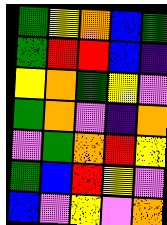[["green", "yellow", "orange", "blue", "green"], ["green", "red", "red", "blue", "indigo"], ["yellow", "orange", "green", "yellow", "violet"], ["green", "orange", "violet", "indigo", "orange"], ["violet", "green", "orange", "red", "yellow"], ["green", "blue", "red", "yellow", "violet"], ["blue", "violet", "yellow", "violet", "orange"]]